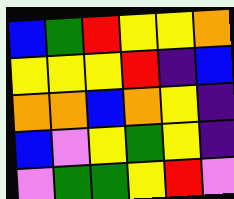[["blue", "green", "red", "yellow", "yellow", "orange"], ["yellow", "yellow", "yellow", "red", "indigo", "blue"], ["orange", "orange", "blue", "orange", "yellow", "indigo"], ["blue", "violet", "yellow", "green", "yellow", "indigo"], ["violet", "green", "green", "yellow", "red", "violet"]]